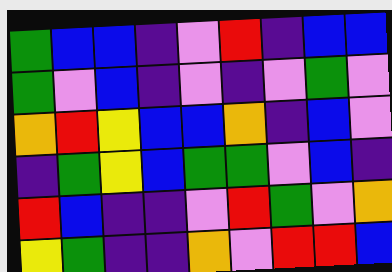[["green", "blue", "blue", "indigo", "violet", "red", "indigo", "blue", "blue"], ["green", "violet", "blue", "indigo", "violet", "indigo", "violet", "green", "violet"], ["orange", "red", "yellow", "blue", "blue", "orange", "indigo", "blue", "violet"], ["indigo", "green", "yellow", "blue", "green", "green", "violet", "blue", "indigo"], ["red", "blue", "indigo", "indigo", "violet", "red", "green", "violet", "orange"], ["yellow", "green", "indigo", "indigo", "orange", "violet", "red", "red", "blue"]]